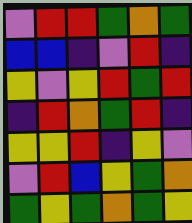[["violet", "red", "red", "green", "orange", "green"], ["blue", "blue", "indigo", "violet", "red", "indigo"], ["yellow", "violet", "yellow", "red", "green", "red"], ["indigo", "red", "orange", "green", "red", "indigo"], ["yellow", "yellow", "red", "indigo", "yellow", "violet"], ["violet", "red", "blue", "yellow", "green", "orange"], ["green", "yellow", "green", "orange", "green", "yellow"]]